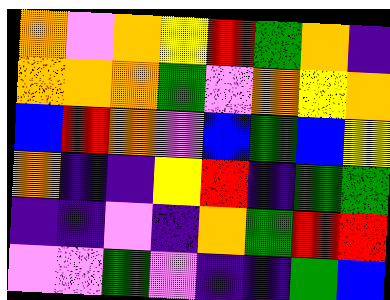[["orange", "violet", "orange", "yellow", "red", "green", "orange", "indigo"], ["orange", "orange", "orange", "green", "violet", "orange", "yellow", "orange"], ["blue", "red", "orange", "violet", "blue", "green", "blue", "yellow"], ["orange", "indigo", "indigo", "yellow", "red", "indigo", "green", "green"], ["indigo", "indigo", "violet", "indigo", "orange", "green", "red", "red"], ["violet", "violet", "green", "violet", "indigo", "indigo", "green", "blue"]]